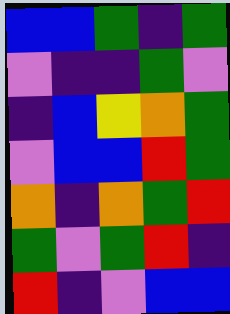[["blue", "blue", "green", "indigo", "green"], ["violet", "indigo", "indigo", "green", "violet"], ["indigo", "blue", "yellow", "orange", "green"], ["violet", "blue", "blue", "red", "green"], ["orange", "indigo", "orange", "green", "red"], ["green", "violet", "green", "red", "indigo"], ["red", "indigo", "violet", "blue", "blue"]]